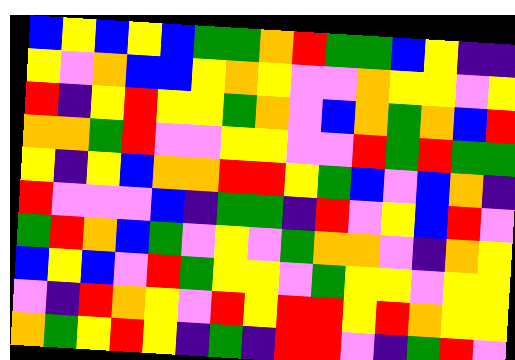[["blue", "yellow", "blue", "yellow", "blue", "green", "green", "orange", "red", "green", "green", "blue", "yellow", "indigo", "indigo"], ["yellow", "violet", "orange", "blue", "blue", "yellow", "orange", "yellow", "violet", "violet", "orange", "yellow", "yellow", "violet", "yellow"], ["red", "indigo", "yellow", "red", "yellow", "yellow", "green", "orange", "violet", "blue", "orange", "green", "orange", "blue", "red"], ["orange", "orange", "green", "red", "violet", "violet", "yellow", "yellow", "violet", "violet", "red", "green", "red", "green", "green"], ["yellow", "indigo", "yellow", "blue", "orange", "orange", "red", "red", "yellow", "green", "blue", "violet", "blue", "orange", "indigo"], ["red", "violet", "violet", "violet", "blue", "indigo", "green", "green", "indigo", "red", "violet", "yellow", "blue", "red", "violet"], ["green", "red", "orange", "blue", "green", "violet", "yellow", "violet", "green", "orange", "orange", "violet", "indigo", "orange", "yellow"], ["blue", "yellow", "blue", "violet", "red", "green", "yellow", "yellow", "violet", "green", "yellow", "yellow", "violet", "yellow", "yellow"], ["violet", "indigo", "red", "orange", "yellow", "violet", "red", "yellow", "red", "red", "yellow", "red", "orange", "yellow", "yellow"], ["orange", "green", "yellow", "red", "yellow", "indigo", "green", "indigo", "red", "red", "violet", "indigo", "green", "red", "violet"]]